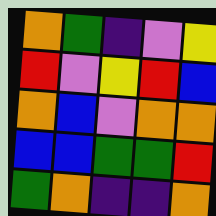[["orange", "green", "indigo", "violet", "yellow"], ["red", "violet", "yellow", "red", "blue"], ["orange", "blue", "violet", "orange", "orange"], ["blue", "blue", "green", "green", "red"], ["green", "orange", "indigo", "indigo", "orange"]]